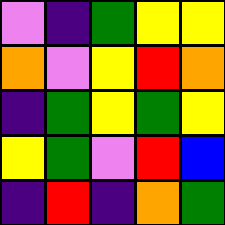[["violet", "indigo", "green", "yellow", "yellow"], ["orange", "violet", "yellow", "red", "orange"], ["indigo", "green", "yellow", "green", "yellow"], ["yellow", "green", "violet", "red", "blue"], ["indigo", "red", "indigo", "orange", "green"]]